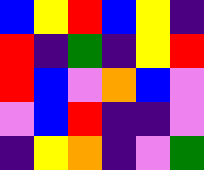[["blue", "yellow", "red", "blue", "yellow", "indigo"], ["red", "indigo", "green", "indigo", "yellow", "red"], ["red", "blue", "violet", "orange", "blue", "violet"], ["violet", "blue", "red", "indigo", "indigo", "violet"], ["indigo", "yellow", "orange", "indigo", "violet", "green"]]